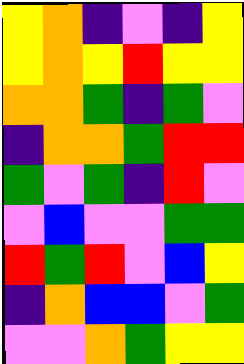[["yellow", "orange", "indigo", "violet", "indigo", "yellow"], ["yellow", "orange", "yellow", "red", "yellow", "yellow"], ["orange", "orange", "green", "indigo", "green", "violet"], ["indigo", "orange", "orange", "green", "red", "red"], ["green", "violet", "green", "indigo", "red", "violet"], ["violet", "blue", "violet", "violet", "green", "green"], ["red", "green", "red", "violet", "blue", "yellow"], ["indigo", "orange", "blue", "blue", "violet", "green"], ["violet", "violet", "orange", "green", "yellow", "yellow"]]